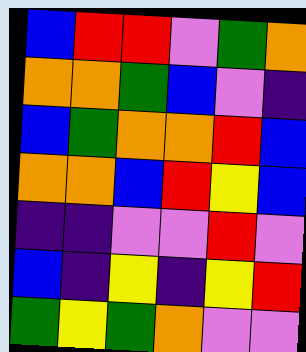[["blue", "red", "red", "violet", "green", "orange"], ["orange", "orange", "green", "blue", "violet", "indigo"], ["blue", "green", "orange", "orange", "red", "blue"], ["orange", "orange", "blue", "red", "yellow", "blue"], ["indigo", "indigo", "violet", "violet", "red", "violet"], ["blue", "indigo", "yellow", "indigo", "yellow", "red"], ["green", "yellow", "green", "orange", "violet", "violet"]]